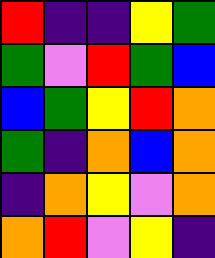[["red", "indigo", "indigo", "yellow", "green"], ["green", "violet", "red", "green", "blue"], ["blue", "green", "yellow", "red", "orange"], ["green", "indigo", "orange", "blue", "orange"], ["indigo", "orange", "yellow", "violet", "orange"], ["orange", "red", "violet", "yellow", "indigo"]]